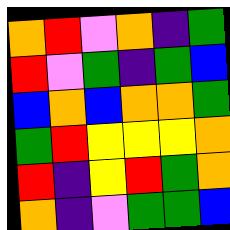[["orange", "red", "violet", "orange", "indigo", "green"], ["red", "violet", "green", "indigo", "green", "blue"], ["blue", "orange", "blue", "orange", "orange", "green"], ["green", "red", "yellow", "yellow", "yellow", "orange"], ["red", "indigo", "yellow", "red", "green", "orange"], ["orange", "indigo", "violet", "green", "green", "blue"]]